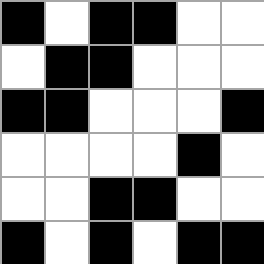[["black", "white", "black", "black", "white", "white"], ["white", "black", "black", "white", "white", "white"], ["black", "black", "white", "white", "white", "black"], ["white", "white", "white", "white", "black", "white"], ["white", "white", "black", "black", "white", "white"], ["black", "white", "black", "white", "black", "black"]]